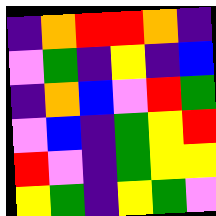[["indigo", "orange", "red", "red", "orange", "indigo"], ["violet", "green", "indigo", "yellow", "indigo", "blue"], ["indigo", "orange", "blue", "violet", "red", "green"], ["violet", "blue", "indigo", "green", "yellow", "red"], ["red", "violet", "indigo", "green", "yellow", "yellow"], ["yellow", "green", "indigo", "yellow", "green", "violet"]]